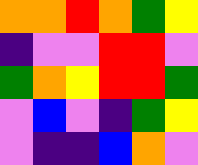[["orange", "orange", "red", "orange", "green", "yellow"], ["indigo", "violet", "violet", "red", "red", "violet"], ["green", "orange", "yellow", "red", "red", "green"], ["violet", "blue", "violet", "indigo", "green", "yellow"], ["violet", "indigo", "indigo", "blue", "orange", "violet"]]